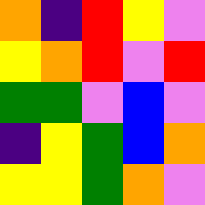[["orange", "indigo", "red", "yellow", "violet"], ["yellow", "orange", "red", "violet", "red"], ["green", "green", "violet", "blue", "violet"], ["indigo", "yellow", "green", "blue", "orange"], ["yellow", "yellow", "green", "orange", "violet"]]